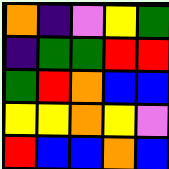[["orange", "indigo", "violet", "yellow", "green"], ["indigo", "green", "green", "red", "red"], ["green", "red", "orange", "blue", "blue"], ["yellow", "yellow", "orange", "yellow", "violet"], ["red", "blue", "blue", "orange", "blue"]]